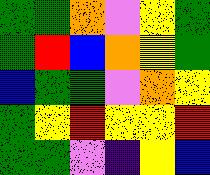[["green", "green", "orange", "violet", "yellow", "green"], ["green", "red", "blue", "orange", "yellow", "green"], ["blue", "green", "green", "violet", "orange", "yellow"], ["green", "yellow", "red", "yellow", "yellow", "red"], ["green", "green", "violet", "indigo", "yellow", "blue"]]